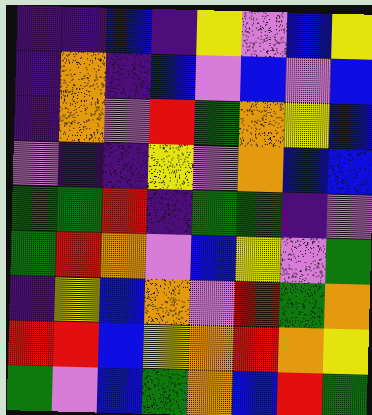[["indigo", "indigo", "blue", "indigo", "yellow", "violet", "blue", "yellow"], ["indigo", "orange", "indigo", "blue", "violet", "blue", "violet", "blue"], ["indigo", "orange", "violet", "red", "green", "orange", "yellow", "blue"], ["violet", "indigo", "indigo", "yellow", "violet", "orange", "blue", "blue"], ["green", "green", "red", "indigo", "green", "green", "indigo", "violet"], ["green", "red", "orange", "violet", "blue", "yellow", "violet", "green"], ["indigo", "yellow", "blue", "orange", "violet", "red", "green", "orange"], ["red", "red", "blue", "yellow", "orange", "red", "orange", "yellow"], ["green", "violet", "blue", "green", "orange", "blue", "red", "green"]]